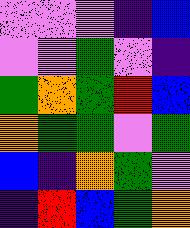[["violet", "violet", "violet", "indigo", "blue"], ["violet", "violet", "green", "violet", "indigo"], ["green", "orange", "green", "red", "blue"], ["orange", "green", "green", "violet", "green"], ["blue", "indigo", "orange", "green", "violet"], ["indigo", "red", "blue", "green", "orange"]]